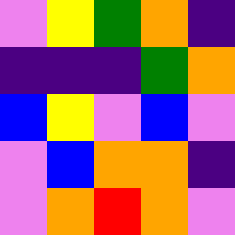[["violet", "yellow", "green", "orange", "indigo"], ["indigo", "indigo", "indigo", "green", "orange"], ["blue", "yellow", "violet", "blue", "violet"], ["violet", "blue", "orange", "orange", "indigo"], ["violet", "orange", "red", "orange", "violet"]]